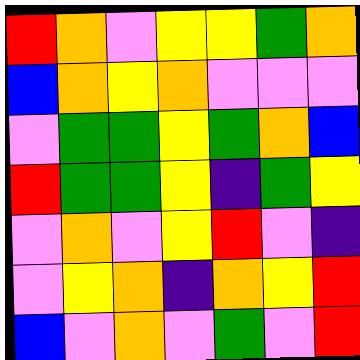[["red", "orange", "violet", "yellow", "yellow", "green", "orange"], ["blue", "orange", "yellow", "orange", "violet", "violet", "violet"], ["violet", "green", "green", "yellow", "green", "orange", "blue"], ["red", "green", "green", "yellow", "indigo", "green", "yellow"], ["violet", "orange", "violet", "yellow", "red", "violet", "indigo"], ["violet", "yellow", "orange", "indigo", "orange", "yellow", "red"], ["blue", "violet", "orange", "violet", "green", "violet", "red"]]